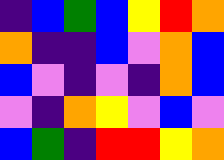[["indigo", "blue", "green", "blue", "yellow", "red", "orange"], ["orange", "indigo", "indigo", "blue", "violet", "orange", "blue"], ["blue", "violet", "indigo", "violet", "indigo", "orange", "blue"], ["violet", "indigo", "orange", "yellow", "violet", "blue", "violet"], ["blue", "green", "indigo", "red", "red", "yellow", "orange"]]